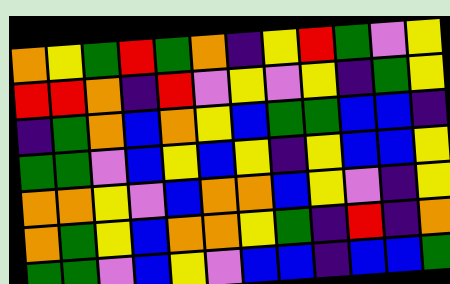[["orange", "yellow", "green", "red", "green", "orange", "indigo", "yellow", "red", "green", "violet", "yellow"], ["red", "red", "orange", "indigo", "red", "violet", "yellow", "violet", "yellow", "indigo", "green", "yellow"], ["indigo", "green", "orange", "blue", "orange", "yellow", "blue", "green", "green", "blue", "blue", "indigo"], ["green", "green", "violet", "blue", "yellow", "blue", "yellow", "indigo", "yellow", "blue", "blue", "yellow"], ["orange", "orange", "yellow", "violet", "blue", "orange", "orange", "blue", "yellow", "violet", "indigo", "yellow"], ["orange", "green", "yellow", "blue", "orange", "orange", "yellow", "green", "indigo", "red", "indigo", "orange"], ["green", "green", "violet", "blue", "yellow", "violet", "blue", "blue", "indigo", "blue", "blue", "green"]]